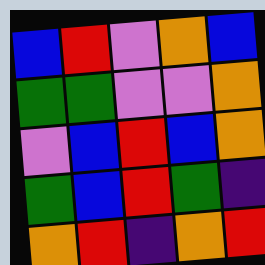[["blue", "red", "violet", "orange", "blue"], ["green", "green", "violet", "violet", "orange"], ["violet", "blue", "red", "blue", "orange"], ["green", "blue", "red", "green", "indigo"], ["orange", "red", "indigo", "orange", "red"]]